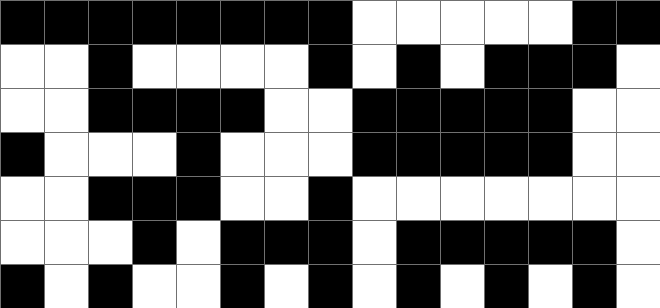[["black", "black", "black", "black", "black", "black", "black", "black", "white", "white", "white", "white", "white", "black", "black"], ["white", "white", "black", "white", "white", "white", "white", "black", "white", "black", "white", "black", "black", "black", "white"], ["white", "white", "black", "black", "black", "black", "white", "white", "black", "black", "black", "black", "black", "white", "white"], ["black", "white", "white", "white", "black", "white", "white", "white", "black", "black", "black", "black", "black", "white", "white"], ["white", "white", "black", "black", "black", "white", "white", "black", "white", "white", "white", "white", "white", "white", "white"], ["white", "white", "white", "black", "white", "black", "black", "black", "white", "black", "black", "black", "black", "black", "white"], ["black", "white", "black", "white", "white", "black", "white", "black", "white", "black", "white", "black", "white", "black", "white"]]